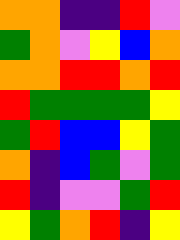[["orange", "orange", "indigo", "indigo", "red", "violet"], ["green", "orange", "violet", "yellow", "blue", "orange"], ["orange", "orange", "red", "red", "orange", "red"], ["red", "green", "green", "green", "green", "yellow"], ["green", "red", "blue", "blue", "yellow", "green"], ["orange", "indigo", "blue", "green", "violet", "green"], ["red", "indigo", "violet", "violet", "green", "red"], ["yellow", "green", "orange", "red", "indigo", "yellow"]]